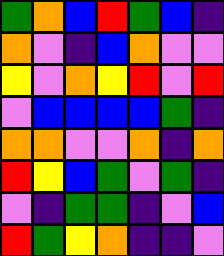[["green", "orange", "blue", "red", "green", "blue", "indigo"], ["orange", "violet", "indigo", "blue", "orange", "violet", "violet"], ["yellow", "violet", "orange", "yellow", "red", "violet", "red"], ["violet", "blue", "blue", "blue", "blue", "green", "indigo"], ["orange", "orange", "violet", "violet", "orange", "indigo", "orange"], ["red", "yellow", "blue", "green", "violet", "green", "indigo"], ["violet", "indigo", "green", "green", "indigo", "violet", "blue"], ["red", "green", "yellow", "orange", "indigo", "indigo", "violet"]]